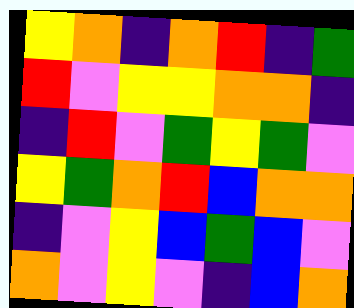[["yellow", "orange", "indigo", "orange", "red", "indigo", "green"], ["red", "violet", "yellow", "yellow", "orange", "orange", "indigo"], ["indigo", "red", "violet", "green", "yellow", "green", "violet"], ["yellow", "green", "orange", "red", "blue", "orange", "orange"], ["indigo", "violet", "yellow", "blue", "green", "blue", "violet"], ["orange", "violet", "yellow", "violet", "indigo", "blue", "orange"]]